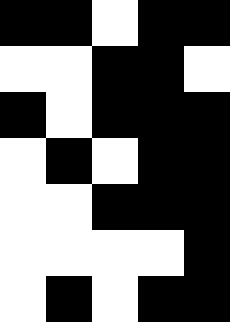[["black", "black", "white", "black", "black"], ["white", "white", "black", "black", "white"], ["black", "white", "black", "black", "black"], ["white", "black", "white", "black", "black"], ["white", "white", "black", "black", "black"], ["white", "white", "white", "white", "black"], ["white", "black", "white", "black", "black"]]